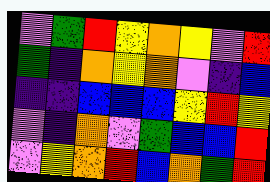[["violet", "green", "red", "yellow", "orange", "yellow", "violet", "red"], ["green", "indigo", "orange", "yellow", "orange", "violet", "indigo", "blue"], ["indigo", "indigo", "blue", "blue", "blue", "yellow", "red", "yellow"], ["violet", "indigo", "orange", "violet", "green", "blue", "blue", "red"], ["violet", "yellow", "orange", "red", "blue", "orange", "green", "red"]]